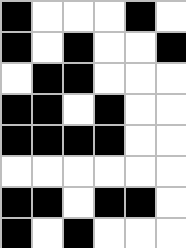[["black", "white", "white", "white", "black", "white"], ["black", "white", "black", "white", "white", "black"], ["white", "black", "black", "white", "white", "white"], ["black", "black", "white", "black", "white", "white"], ["black", "black", "black", "black", "white", "white"], ["white", "white", "white", "white", "white", "white"], ["black", "black", "white", "black", "black", "white"], ["black", "white", "black", "white", "white", "white"]]